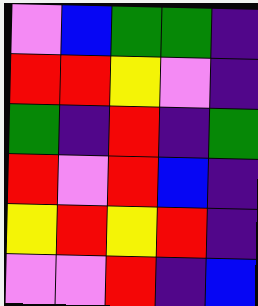[["violet", "blue", "green", "green", "indigo"], ["red", "red", "yellow", "violet", "indigo"], ["green", "indigo", "red", "indigo", "green"], ["red", "violet", "red", "blue", "indigo"], ["yellow", "red", "yellow", "red", "indigo"], ["violet", "violet", "red", "indigo", "blue"]]